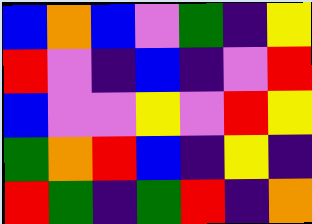[["blue", "orange", "blue", "violet", "green", "indigo", "yellow"], ["red", "violet", "indigo", "blue", "indigo", "violet", "red"], ["blue", "violet", "violet", "yellow", "violet", "red", "yellow"], ["green", "orange", "red", "blue", "indigo", "yellow", "indigo"], ["red", "green", "indigo", "green", "red", "indigo", "orange"]]